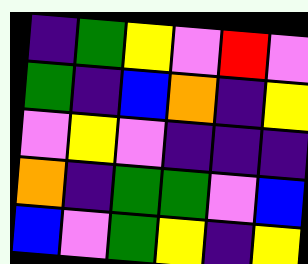[["indigo", "green", "yellow", "violet", "red", "violet"], ["green", "indigo", "blue", "orange", "indigo", "yellow"], ["violet", "yellow", "violet", "indigo", "indigo", "indigo"], ["orange", "indigo", "green", "green", "violet", "blue"], ["blue", "violet", "green", "yellow", "indigo", "yellow"]]